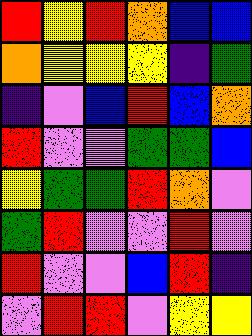[["red", "yellow", "red", "orange", "blue", "blue"], ["orange", "yellow", "yellow", "yellow", "indigo", "green"], ["indigo", "violet", "blue", "red", "blue", "orange"], ["red", "violet", "violet", "green", "green", "blue"], ["yellow", "green", "green", "red", "orange", "violet"], ["green", "red", "violet", "violet", "red", "violet"], ["red", "violet", "violet", "blue", "red", "indigo"], ["violet", "red", "red", "violet", "yellow", "yellow"]]